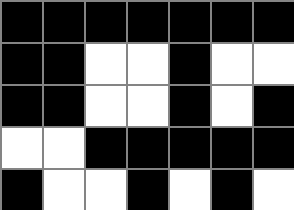[["black", "black", "black", "black", "black", "black", "black"], ["black", "black", "white", "white", "black", "white", "white"], ["black", "black", "white", "white", "black", "white", "black"], ["white", "white", "black", "black", "black", "black", "black"], ["black", "white", "white", "black", "white", "black", "white"]]